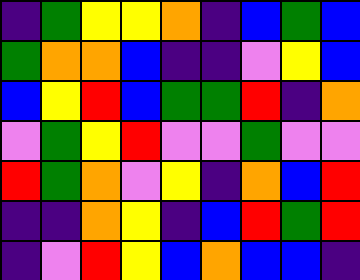[["indigo", "green", "yellow", "yellow", "orange", "indigo", "blue", "green", "blue"], ["green", "orange", "orange", "blue", "indigo", "indigo", "violet", "yellow", "blue"], ["blue", "yellow", "red", "blue", "green", "green", "red", "indigo", "orange"], ["violet", "green", "yellow", "red", "violet", "violet", "green", "violet", "violet"], ["red", "green", "orange", "violet", "yellow", "indigo", "orange", "blue", "red"], ["indigo", "indigo", "orange", "yellow", "indigo", "blue", "red", "green", "red"], ["indigo", "violet", "red", "yellow", "blue", "orange", "blue", "blue", "indigo"]]